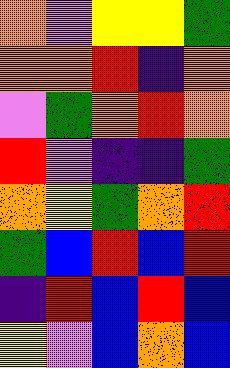[["orange", "violet", "yellow", "yellow", "green"], ["orange", "orange", "red", "indigo", "orange"], ["violet", "green", "orange", "red", "orange"], ["red", "violet", "indigo", "indigo", "green"], ["orange", "yellow", "green", "orange", "red"], ["green", "blue", "red", "blue", "red"], ["indigo", "red", "blue", "red", "blue"], ["yellow", "violet", "blue", "orange", "blue"]]